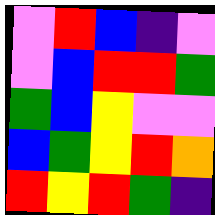[["violet", "red", "blue", "indigo", "violet"], ["violet", "blue", "red", "red", "green"], ["green", "blue", "yellow", "violet", "violet"], ["blue", "green", "yellow", "red", "orange"], ["red", "yellow", "red", "green", "indigo"]]